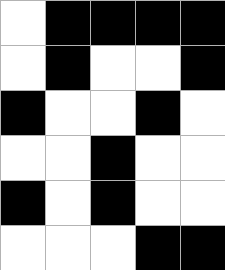[["white", "black", "black", "black", "black"], ["white", "black", "white", "white", "black"], ["black", "white", "white", "black", "white"], ["white", "white", "black", "white", "white"], ["black", "white", "black", "white", "white"], ["white", "white", "white", "black", "black"]]